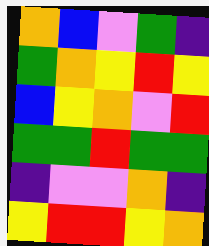[["orange", "blue", "violet", "green", "indigo"], ["green", "orange", "yellow", "red", "yellow"], ["blue", "yellow", "orange", "violet", "red"], ["green", "green", "red", "green", "green"], ["indigo", "violet", "violet", "orange", "indigo"], ["yellow", "red", "red", "yellow", "orange"]]